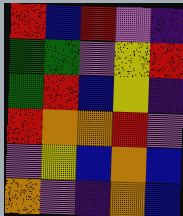[["red", "blue", "red", "violet", "indigo"], ["green", "green", "violet", "yellow", "red"], ["green", "red", "blue", "yellow", "indigo"], ["red", "orange", "orange", "red", "violet"], ["violet", "yellow", "blue", "orange", "blue"], ["orange", "violet", "indigo", "orange", "blue"]]